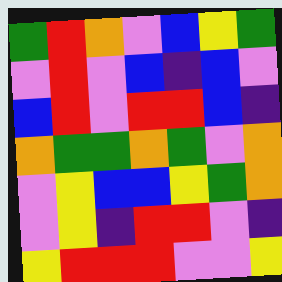[["green", "red", "orange", "violet", "blue", "yellow", "green"], ["violet", "red", "violet", "blue", "indigo", "blue", "violet"], ["blue", "red", "violet", "red", "red", "blue", "indigo"], ["orange", "green", "green", "orange", "green", "violet", "orange"], ["violet", "yellow", "blue", "blue", "yellow", "green", "orange"], ["violet", "yellow", "indigo", "red", "red", "violet", "indigo"], ["yellow", "red", "red", "red", "violet", "violet", "yellow"]]